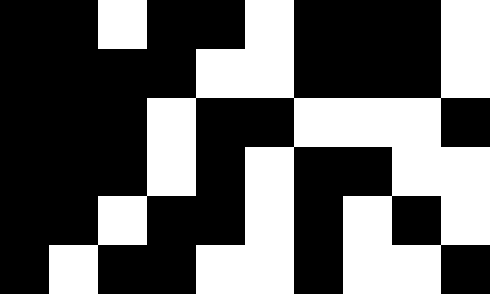[["black", "black", "white", "black", "black", "white", "black", "black", "black", "white"], ["black", "black", "black", "black", "white", "white", "black", "black", "black", "white"], ["black", "black", "black", "white", "black", "black", "white", "white", "white", "black"], ["black", "black", "black", "white", "black", "white", "black", "black", "white", "white"], ["black", "black", "white", "black", "black", "white", "black", "white", "black", "white"], ["black", "white", "black", "black", "white", "white", "black", "white", "white", "black"]]